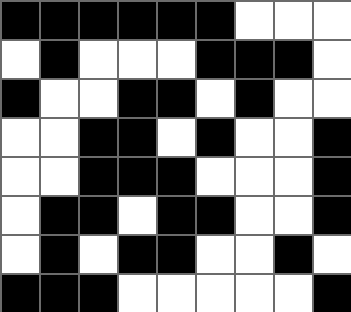[["black", "black", "black", "black", "black", "black", "white", "white", "white"], ["white", "black", "white", "white", "white", "black", "black", "black", "white"], ["black", "white", "white", "black", "black", "white", "black", "white", "white"], ["white", "white", "black", "black", "white", "black", "white", "white", "black"], ["white", "white", "black", "black", "black", "white", "white", "white", "black"], ["white", "black", "black", "white", "black", "black", "white", "white", "black"], ["white", "black", "white", "black", "black", "white", "white", "black", "white"], ["black", "black", "black", "white", "white", "white", "white", "white", "black"]]